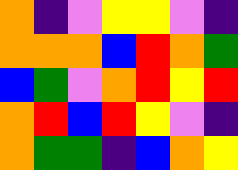[["orange", "indigo", "violet", "yellow", "yellow", "violet", "indigo"], ["orange", "orange", "orange", "blue", "red", "orange", "green"], ["blue", "green", "violet", "orange", "red", "yellow", "red"], ["orange", "red", "blue", "red", "yellow", "violet", "indigo"], ["orange", "green", "green", "indigo", "blue", "orange", "yellow"]]